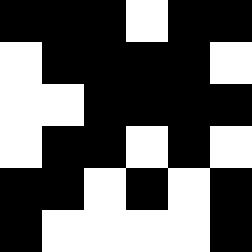[["black", "black", "black", "white", "black", "black"], ["white", "black", "black", "black", "black", "white"], ["white", "white", "black", "black", "black", "black"], ["white", "black", "black", "white", "black", "white"], ["black", "black", "white", "black", "white", "black"], ["black", "white", "white", "white", "white", "black"]]